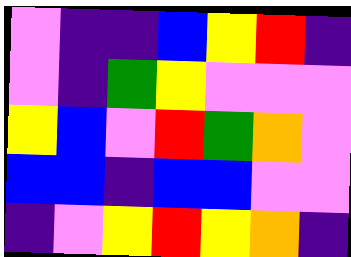[["violet", "indigo", "indigo", "blue", "yellow", "red", "indigo"], ["violet", "indigo", "green", "yellow", "violet", "violet", "violet"], ["yellow", "blue", "violet", "red", "green", "orange", "violet"], ["blue", "blue", "indigo", "blue", "blue", "violet", "violet"], ["indigo", "violet", "yellow", "red", "yellow", "orange", "indigo"]]